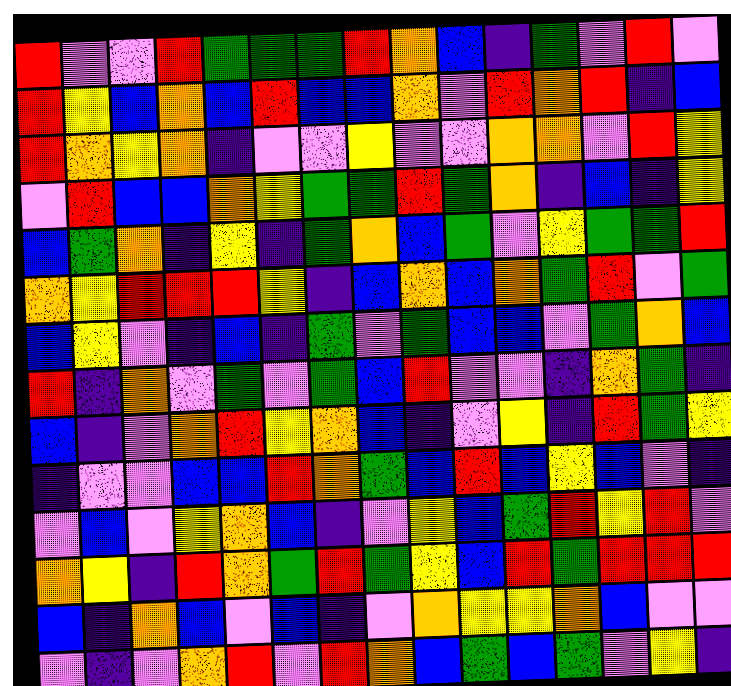[["red", "violet", "violet", "red", "green", "green", "green", "red", "orange", "blue", "indigo", "green", "violet", "red", "violet"], ["red", "yellow", "blue", "orange", "blue", "red", "blue", "blue", "orange", "violet", "red", "orange", "red", "indigo", "blue"], ["red", "orange", "yellow", "orange", "indigo", "violet", "violet", "yellow", "violet", "violet", "orange", "orange", "violet", "red", "yellow"], ["violet", "red", "blue", "blue", "orange", "yellow", "green", "green", "red", "green", "orange", "indigo", "blue", "indigo", "yellow"], ["blue", "green", "orange", "indigo", "yellow", "indigo", "green", "orange", "blue", "green", "violet", "yellow", "green", "green", "red"], ["orange", "yellow", "red", "red", "red", "yellow", "indigo", "blue", "orange", "blue", "orange", "green", "red", "violet", "green"], ["blue", "yellow", "violet", "indigo", "blue", "indigo", "green", "violet", "green", "blue", "blue", "violet", "green", "orange", "blue"], ["red", "indigo", "orange", "violet", "green", "violet", "green", "blue", "red", "violet", "violet", "indigo", "orange", "green", "indigo"], ["blue", "indigo", "violet", "orange", "red", "yellow", "orange", "blue", "indigo", "violet", "yellow", "indigo", "red", "green", "yellow"], ["indigo", "violet", "violet", "blue", "blue", "red", "orange", "green", "blue", "red", "blue", "yellow", "blue", "violet", "indigo"], ["violet", "blue", "violet", "yellow", "orange", "blue", "indigo", "violet", "yellow", "blue", "green", "red", "yellow", "red", "violet"], ["orange", "yellow", "indigo", "red", "orange", "green", "red", "green", "yellow", "blue", "red", "green", "red", "red", "red"], ["blue", "indigo", "orange", "blue", "violet", "blue", "indigo", "violet", "orange", "yellow", "yellow", "orange", "blue", "violet", "violet"], ["violet", "indigo", "violet", "orange", "red", "violet", "red", "orange", "blue", "green", "blue", "green", "violet", "yellow", "indigo"]]